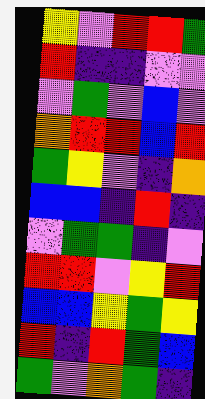[["yellow", "violet", "red", "red", "green"], ["red", "indigo", "indigo", "violet", "violet"], ["violet", "green", "violet", "blue", "violet"], ["orange", "red", "red", "blue", "red"], ["green", "yellow", "violet", "indigo", "orange"], ["blue", "blue", "indigo", "red", "indigo"], ["violet", "green", "green", "indigo", "violet"], ["red", "red", "violet", "yellow", "red"], ["blue", "blue", "yellow", "green", "yellow"], ["red", "indigo", "red", "green", "blue"], ["green", "violet", "orange", "green", "indigo"]]